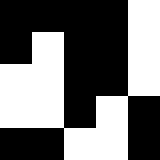[["black", "black", "black", "black", "white"], ["black", "white", "black", "black", "white"], ["white", "white", "black", "black", "white"], ["white", "white", "black", "white", "black"], ["black", "black", "white", "white", "black"]]